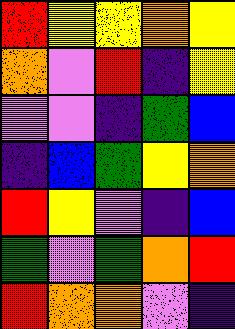[["red", "yellow", "yellow", "orange", "yellow"], ["orange", "violet", "red", "indigo", "yellow"], ["violet", "violet", "indigo", "green", "blue"], ["indigo", "blue", "green", "yellow", "orange"], ["red", "yellow", "violet", "indigo", "blue"], ["green", "violet", "green", "orange", "red"], ["red", "orange", "orange", "violet", "indigo"]]